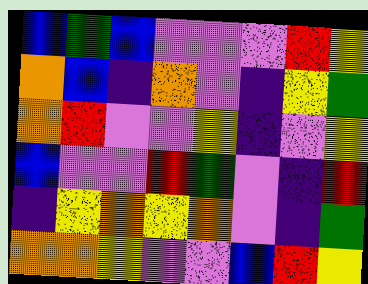[["blue", "green", "blue", "violet", "violet", "violet", "red", "yellow"], ["orange", "blue", "indigo", "orange", "violet", "indigo", "yellow", "green"], ["orange", "red", "violet", "violet", "yellow", "indigo", "violet", "yellow"], ["blue", "violet", "violet", "red", "green", "violet", "indigo", "red"], ["indigo", "yellow", "orange", "yellow", "orange", "violet", "indigo", "green"], ["orange", "orange", "yellow", "violet", "violet", "blue", "red", "yellow"]]